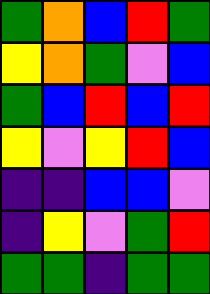[["green", "orange", "blue", "red", "green"], ["yellow", "orange", "green", "violet", "blue"], ["green", "blue", "red", "blue", "red"], ["yellow", "violet", "yellow", "red", "blue"], ["indigo", "indigo", "blue", "blue", "violet"], ["indigo", "yellow", "violet", "green", "red"], ["green", "green", "indigo", "green", "green"]]